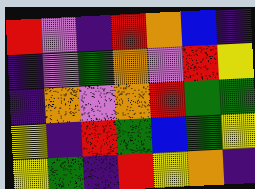[["red", "violet", "indigo", "red", "orange", "blue", "indigo"], ["indigo", "violet", "green", "orange", "violet", "red", "yellow"], ["indigo", "orange", "violet", "orange", "red", "green", "green"], ["yellow", "indigo", "red", "green", "blue", "green", "yellow"], ["yellow", "green", "indigo", "red", "yellow", "orange", "indigo"]]